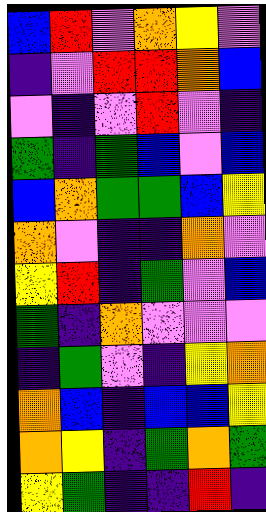[["blue", "red", "violet", "orange", "yellow", "violet"], ["indigo", "violet", "red", "red", "orange", "blue"], ["violet", "indigo", "violet", "red", "violet", "indigo"], ["green", "indigo", "green", "blue", "violet", "blue"], ["blue", "orange", "green", "green", "blue", "yellow"], ["orange", "violet", "indigo", "indigo", "orange", "violet"], ["yellow", "red", "indigo", "green", "violet", "blue"], ["green", "indigo", "orange", "violet", "violet", "violet"], ["indigo", "green", "violet", "indigo", "yellow", "orange"], ["orange", "blue", "indigo", "blue", "blue", "yellow"], ["orange", "yellow", "indigo", "green", "orange", "green"], ["yellow", "green", "indigo", "indigo", "red", "indigo"]]